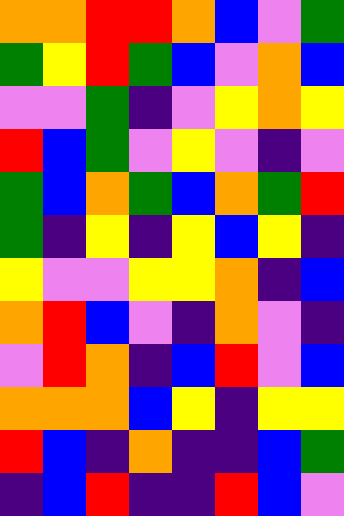[["orange", "orange", "red", "red", "orange", "blue", "violet", "green"], ["green", "yellow", "red", "green", "blue", "violet", "orange", "blue"], ["violet", "violet", "green", "indigo", "violet", "yellow", "orange", "yellow"], ["red", "blue", "green", "violet", "yellow", "violet", "indigo", "violet"], ["green", "blue", "orange", "green", "blue", "orange", "green", "red"], ["green", "indigo", "yellow", "indigo", "yellow", "blue", "yellow", "indigo"], ["yellow", "violet", "violet", "yellow", "yellow", "orange", "indigo", "blue"], ["orange", "red", "blue", "violet", "indigo", "orange", "violet", "indigo"], ["violet", "red", "orange", "indigo", "blue", "red", "violet", "blue"], ["orange", "orange", "orange", "blue", "yellow", "indigo", "yellow", "yellow"], ["red", "blue", "indigo", "orange", "indigo", "indigo", "blue", "green"], ["indigo", "blue", "red", "indigo", "indigo", "red", "blue", "violet"]]